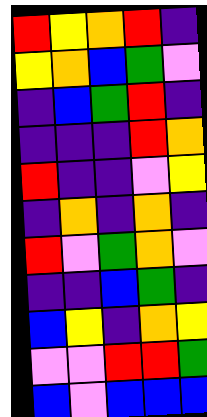[["red", "yellow", "orange", "red", "indigo"], ["yellow", "orange", "blue", "green", "violet"], ["indigo", "blue", "green", "red", "indigo"], ["indigo", "indigo", "indigo", "red", "orange"], ["red", "indigo", "indigo", "violet", "yellow"], ["indigo", "orange", "indigo", "orange", "indigo"], ["red", "violet", "green", "orange", "violet"], ["indigo", "indigo", "blue", "green", "indigo"], ["blue", "yellow", "indigo", "orange", "yellow"], ["violet", "violet", "red", "red", "green"], ["blue", "violet", "blue", "blue", "blue"]]